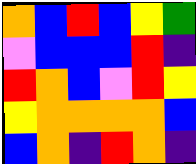[["orange", "blue", "red", "blue", "yellow", "green"], ["violet", "blue", "blue", "blue", "red", "indigo"], ["red", "orange", "blue", "violet", "red", "yellow"], ["yellow", "orange", "orange", "orange", "orange", "blue"], ["blue", "orange", "indigo", "red", "orange", "indigo"]]